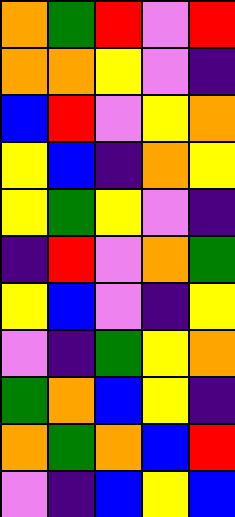[["orange", "green", "red", "violet", "red"], ["orange", "orange", "yellow", "violet", "indigo"], ["blue", "red", "violet", "yellow", "orange"], ["yellow", "blue", "indigo", "orange", "yellow"], ["yellow", "green", "yellow", "violet", "indigo"], ["indigo", "red", "violet", "orange", "green"], ["yellow", "blue", "violet", "indigo", "yellow"], ["violet", "indigo", "green", "yellow", "orange"], ["green", "orange", "blue", "yellow", "indigo"], ["orange", "green", "orange", "blue", "red"], ["violet", "indigo", "blue", "yellow", "blue"]]